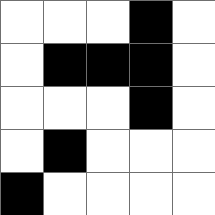[["white", "white", "white", "black", "white"], ["white", "black", "black", "black", "white"], ["white", "white", "white", "black", "white"], ["white", "black", "white", "white", "white"], ["black", "white", "white", "white", "white"]]